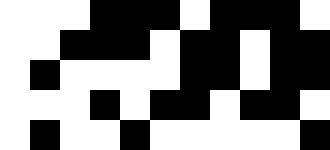[["white", "white", "white", "black", "black", "black", "white", "black", "black", "black", "white"], ["white", "white", "black", "black", "black", "white", "black", "black", "white", "black", "black"], ["white", "black", "white", "white", "white", "white", "black", "black", "white", "black", "black"], ["white", "white", "white", "black", "white", "black", "black", "white", "black", "black", "white"], ["white", "black", "white", "white", "black", "white", "white", "white", "white", "white", "black"]]